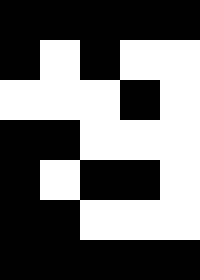[["black", "black", "black", "black", "black"], ["black", "white", "black", "white", "white"], ["white", "white", "white", "black", "white"], ["black", "black", "white", "white", "white"], ["black", "white", "black", "black", "white"], ["black", "black", "white", "white", "white"], ["black", "black", "black", "black", "black"]]